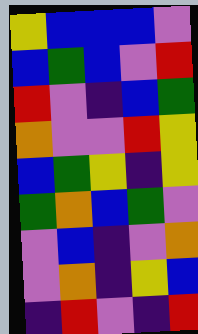[["yellow", "blue", "blue", "blue", "violet"], ["blue", "green", "blue", "violet", "red"], ["red", "violet", "indigo", "blue", "green"], ["orange", "violet", "violet", "red", "yellow"], ["blue", "green", "yellow", "indigo", "yellow"], ["green", "orange", "blue", "green", "violet"], ["violet", "blue", "indigo", "violet", "orange"], ["violet", "orange", "indigo", "yellow", "blue"], ["indigo", "red", "violet", "indigo", "red"]]